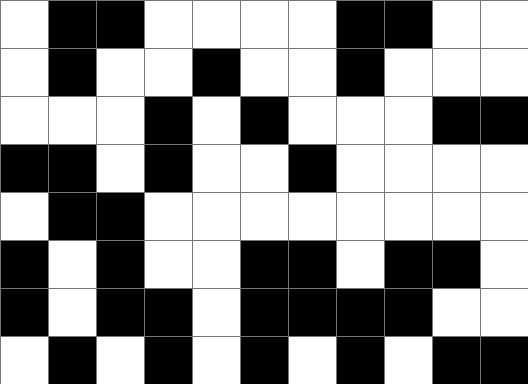[["white", "black", "black", "white", "white", "white", "white", "black", "black", "white", "white"], ["white", "black", "white", "white", "black", "white", "white", "black", "white", "white", "white"], ["white", "white", "white", "black", "white", "black", "white", "white", "white", "black", "black"], ["black", "black", "white", "black", "white", "white", "black", "white", "white", "white", "white"], ["white", "black", "black", "white", "white", "white", "white", "white", "white", "white", "white"], ["black", "white", "black", "white", "white", "black", "black", "white", "black", "black", "white"], ["black", "white", "black", "black", "white", "black", "black", "black", "black", "white", "white"], ["white", "black", "white", "black", "white", "black", "white", "black", "white", "black", "black"]]